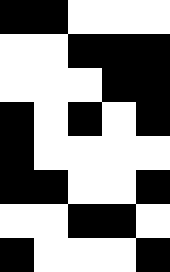[["black", "black", "white", "white", "white"], ["white", "white", "black", "black", "black"], ["white", "white", "white", "black", "black"], ["black", "white", "black", "white", "black"], ["black", "white", "white", "white", "white"], ["black", "black", "white", "white", "black"], ["white", "white", "black", "black", "white"], ["black", "white", "white", "white", "black"]]